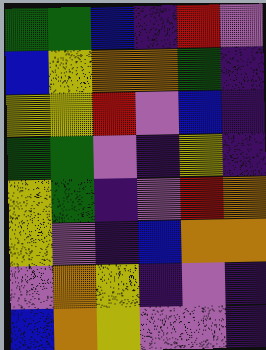[["green", "green", "blue", "indigo", "red", "violet"], ["blue", "yellow", "orange", "orange", "green", "indigo"], ["yellow", "yellow", "red", "violet", "blue", "indigo"], ["green", "green", "violet", "indigo", "yellow", "indigo"], ["yellow", "green", "indigo", "violet", "red", "orange"], ["yellow", "violet", "indigo", "blue", "orange", "orange"], ["violet", "orange", "yellow", "indigo", "violet", "indigo"], ["blue", "orange", "yellow", "violet", "violet", "indigo"]]